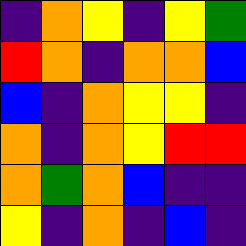[["indigo", "orange", "yellow", "indigo", "yellow", "green"], ["red", "orange", "indigo", "orange", "orange", "blue"], ["blue", "indigo", "orange", "yellow", "yellow", "indigo"], ["orange", "indigo", "orange", "yellow", "red", "red"], ["orange", "green", "orange", "blue", "indigo", "indigo"], ["yellow", "indigo", "orange", "indigo", "blue", "indigo"]]